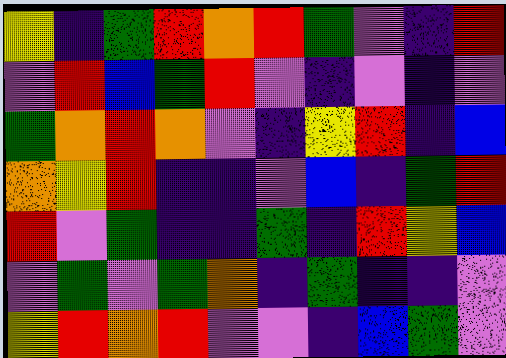[["yellow", "indigo", "green", "red", "orange", "red", "green", "violet", "indigo", "red"], ["violet", "red", "blue", "green", "red", "violet", "indigo", "violet", "indigo", "violet"], ["green", "orange", "red", "orange", "violet", "indigo", "yellow", "red", "indigo", "blue"], ["orange", "yellow", "red", "indigo", "indigo", "violet", "blue", "indigo", "green", "red"], ["red", "violet", "green", "indigo", "indigo", "green", "indigo", "red", "yellow", "blue"], ["violet", "green", "violet", "green", "orange", "indigo", "green", "indigo", "indigo", "violet"], ["yellow", "red", "orange", "red", "violet", "violet", "indigo", "blue", "green", "violet"]]